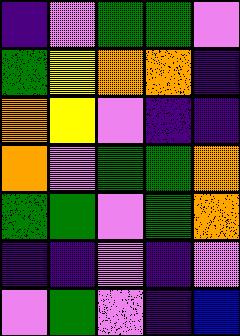[["indigo", "violet", "green", "green", "violet"], ["green", "yellow", "orange", "orange", "indigo"], ["orange", "yellow", "violet", "indigo", "indigo"], ["orange", "violet", "green", "green", "orange"], ["green", "green", "violet", "green", "orange"], ["indigo", "indigo", "violet", "indigo", "violet"], ["violet", "green", "violet", "indigo", "blue"]]